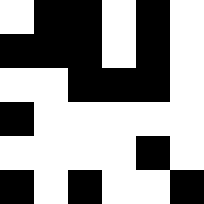[["white", "black", "black", "white", "black", "white"], ["black", "black", "black", "white", "black", "white"], ["white", "white", "black", "black", "black", "white"], ["black", "white", "white", "white", "white", "white"], ["white", "white", "white", "white", "black", "white"], ["black", "white", "black", "white", "white", "black"]]